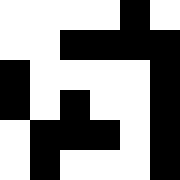[["white", "white", "white", "white", "black", "white"], ["white", "white", "black", "black", "black", "black"], ["black", "white", "white", "white", "white", "black"], ["black", "white", "black", "white", "white", "black"], ["white", "black", "black", "black", "white", "black"], ["white", "black", "white", "white", "white", "black"]]